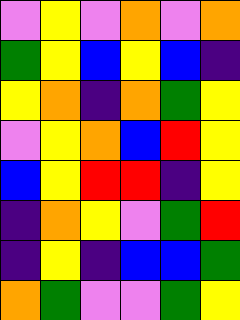[["violet", "yellow", "violet", "orange", "violet", "orange"], ["green", "yellow", "blue", "yellow", "blue", "indigo"], ["yellow", "orange", "indigo", "orange", "green", "yellow"], ["violet", "yellow", "orange", "blue", "red", "yellow"], ["blue", "yellow", "red", "red", "indigo", "yellow"], ["indigo", "orange", "yellow", "violet", "green", "red"], ["indigo", "yellow", "indigo", "blue", "blue", "green"], ["orange", "green", "violet", "violet", "green", "yellow"]]